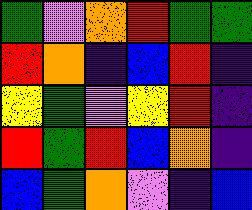[["green", "violet", "orange", "red", "green", "green"], ["red", "orange", "indigo", "blue", "red", "indigo"], ["yellow", "green", "violet", "yellow", "red", "indigo"], ["red", "green", "red", "blue", "orange", "indigo"], ["blue", "green", "orange", "violet", "indigo", "blue"]]